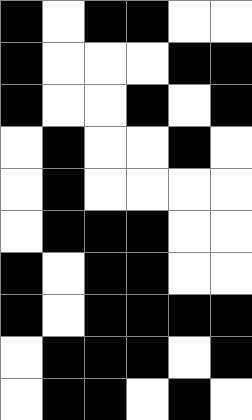[["black", "white", "black", "black", "white", "white"], ["black", "white", "white", "white", "black", "black"], ["black", "white", "white", "black", "white", "black"], ["white", "black", "white", "white", "black", "white"], ["white", "black", "white", "white", "white", "white"], ["white", "black", "black", "black", "white", "white"], ["black", "white", "black", "black", "white", "white"], ["black", "white", "black", "black", "black", "black"], ["white", "black", "black", "black", "white", "black"], ["white", "black", "black", "white", "black", "white"]]